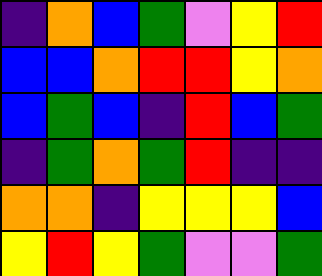[["indigo", "orange", "blue", "green", "violet", "yellow", "red"], ["blue", "blue", "orange", "red", "red", "yellow", "orange"], ["blue", "green", "blue", "indigo", "red", "blue", "green"], ["indigo", "green", "orange", "green", "red", "indigo", "indigo"], ["orange", "orange", "indigo", "yellow", "yellow", "yellow", "blue"], ["yellow", "red", "yellow", "green", "violet", "violet", "green"]]